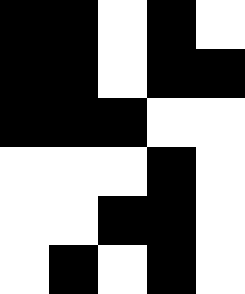[["black", "black", "white", "black", "white"], ["black", "black", "white", "black", "black"], ["black", "black", "black", "white", "white"], ["white", "white", "white", "black", "white"], ["white", "white", "black", "black", "white"], ["white", "black", "white", "black", "white"]]